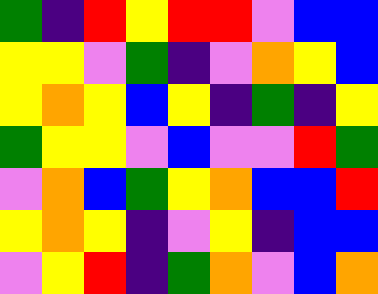[["green", "indigo", "red", "yellow", "red", "red", "violet", "blue", "blue"], ["yellow", "yellow", "violet", "green", "indigo", "violet", "orange", "yellow", "blue"], ["yellow", "orange", "yellow", "blue", "yellow", "indigo", "green", "indigo", "yellow"], ["green", "yellow", "yellow", "violet", "blue", "violet", "violet", "red", "green"], ["violet", "orange", "blue", "green", "yellow", "orange", "blue", "blue", "red"], ["yellow", "orange", "yellow", "indigo", "violet", "yellow", "indigo", "blue", "blue"], ["violet", "yellow", "red", "indigo", "green", "orange", "violet", "blue", "orange"]]